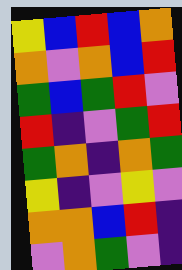[["yellow", "blue", "red", "blue", "orange"], ["orange", "violet", "orange", "blue", "red"], ["green", "blue", "green", "red", "violet"], ["red", "indigo", "violet", "green", "red"], ["green", "orange", "indigo", "orange", "green"], ["yellow", "indigo", "violet", "yellow", "violet"], ["orange", "orange", "blue", "red", "indigo"], ["violet", "orange", "green", "violet", "indigo"]]